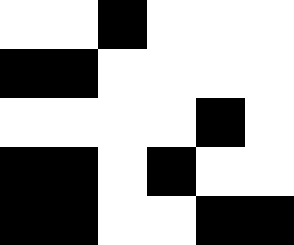[["white", "white", "black", "white", "white", "white"], ["black", "black", "white", "white", "white", "white"], ["white", "white", "white", "white", "black", "white"], ["black", "black", "white", "black", "white", "white"], ["black", "black", "white", "white", "black", "black"]]